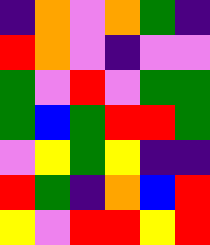[["indigo", "orange", "violet", "orange", "green", "indigo"], ["red", "orange", "violet", "indigo", "violet", "violet"], ["green", "violet", "red", "violet", "green", "green"], ["green", "blue", "green", "red", "red", "green"], ["violet", "yellow", "green", "yellow", "indigo", "indigo"], ["red", "green", "indigo", "orange", "blue", "red"], ["yellow", "violet", "red", "red", "yellow", "red"]]